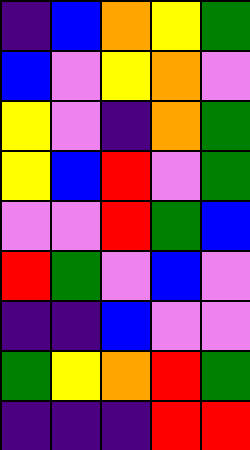[["indigo", "blue", "orange", "yellow", "green"], ["blue", "violet", "yellow", "orange", "violet"], ["yellow", "violet", "indigo", "orange", "green"], ["yellow", "blue", "red", "violet", "green"], ["violet", "violet", "red", "green", "blue"], ["red", "green", "violet", "blue", "violet"], ["indigo", "indigo", "blue", "violet", "violet"], ["green", "yellow", "orange", "red", "green"], ["indigo", "indigo", "indigo", "red", "red"]]